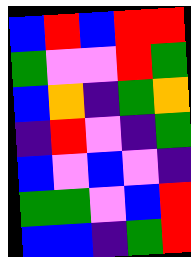[["blue", "red", "blue", "red", "red"], ["green", "violet", "violet", "red", "green"], ["blue", "orange", "indigo", "green", "orange"], ["indigo", "red", "violet", "indigo", "green"], ["blue", "violet", "blue", "violet", "indigo"], ["green", "green", "violet", "blue", "red"], ["blue", "blue", "indigo", "green", "red"]]